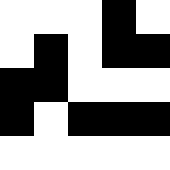[["white", "white", "white", "black", "white"], ["white", "black", "white", "black", "black"], ["black", "black", "white", "white", "white"], ["black", "white", "black", "black", "black"], ["white", "white", "white", "white", "white"]]